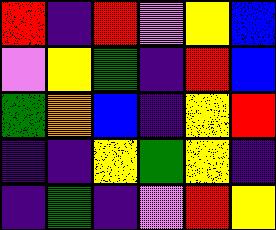[["red", "indigo", "red", "violet", "yellow", "blue"], ["violet", "yellow", "green", "indigo", "red", "blue"], ["green", "orange", "blue", "indigo", "yellow", "red"], ["indigo", "indigo", "yellow", "green", "yellow", "indigo"], ["indigo", "green", "indigo", "violet", "red", "yellow"]]